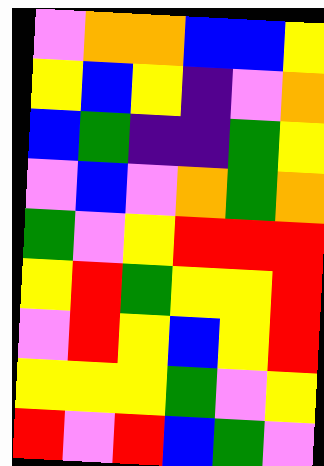[["violet", "orange", "orange", "blue", "blue", "yellow"], ["yellow", "blue", "yellow", "indigo", "violet", "orange"], ["blue", "green", "indigo", "indigo", "green", "yellow"], ["violet", "blue", "violet", "orange", "green", "orange"], ["green", "violet", "yellow", "red", "red", "red"], ["yellow", "red", "green", "yellow", "yellow", "red"], ["violet", "red", "yellow", "blue", "yellow", "red"], ["yellow", "yellow", "yellow", "green", "violet", "yellow"], ["red", "violet", "red", "blue", "green", "violet"]]